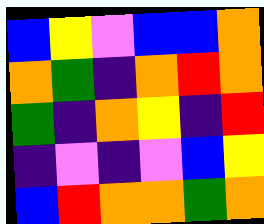[["blue", "yellow", "violet", "blue", "blue", "orange"], ["orange", "green", "indigo", "orange", "red", "orange"], ["green", "indigo", "orange", "yellow", "indigo", "red"], ["indigo", "violet", "indigo", "violet", "blue", "yellow"], ["blue", "red", "orange", "orange", "green", "orange"]]